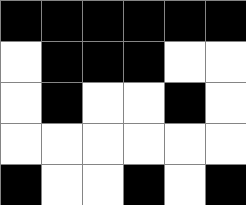[["black", "black", "black", "black", "black", "black"], ["white", "black", "black", "black", "white", "white"], ["white", "black", "white", "white", "black", "white"], ["white", "white", "white", "white", "white", "white"], ["black", "white", "white", "black", "white", "black"]]